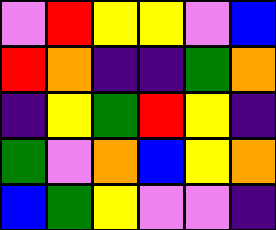[["violet", "red", "yellow", "yellow", "violet", "blue"], ["red", "orange", "indigo", "indigo", "green", "orange"], ["indigo", "yellow", "green", "red", "yellow", "indigo"], ["green", "violet", "orange", "blue", "yellow", "orange"], ["blue", "green", "yellow", "violet", "violet", "indigo"]]